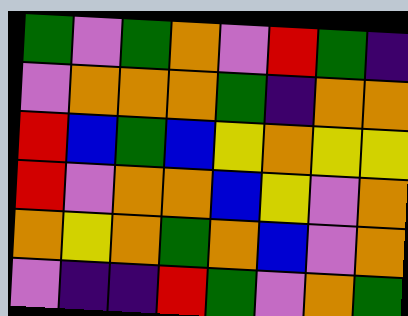[["green", "violet", "green", "orange", "violet", "red", "green", "indigo"], ["violet", "orange", "orange", "orange", "green", "indigo", "orange", "orange"], ["red", "blue", "green", "blue", "yellow", "orange", "yellow", "yellow"], ["red", "violet", "orange", "orange", "blue", "yellow", "violet", "orange"], ["orange", "yellow", "orange", "green", "orange", "blue", "violet", "orange"], ["violet", "indigo", "indigo", "red", "green", "violet", "orange", "green"]]